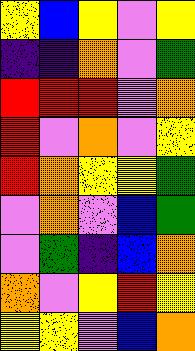[["yellow", "blue", "yellow", "violet", "yellow"], ["indigo", "indigo", "orange", "violet", "green"], ["red", "red", "red", "violet", "orange"], ["red", "violet", "orange", "violet", "yellow"], ["red", "orange", "yellow", "yellow", "green"], ["violet", "orange", "violet", "blue", "green"], ["violet", "green", "indigo", "blue", "orange"], ["orange", "violet", "yellow", "red", "yellow"], ["yellow", "yellow", "violet", "blue", "orange"]]